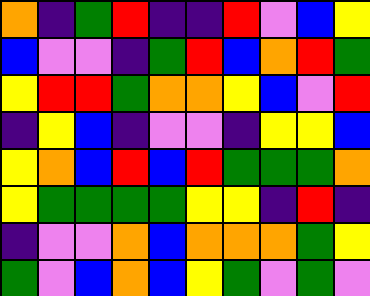[["orange", "indigo", "green", "red", "indigo", "indigo", "red", "violet", "blue", "yellow"], ["blue", "violet", "violet", "indigo", "green", "red", "blue", "orange", "red", "green"], ["yellow", "red", "red", "green", "orange", "orange", "yellow", "blue", "violet", "red"], ["indigo", "yellow", "blue", "indigo", "violet", "violet", "indigo", "yellow", "yellow", "blue"], ["yellow", "orange", "blue", "red", "blue", "red", "green", "green", "green", "orange"], ["yellow", "green", "green", "green", "green", "yellow", "yellow", "indigo", "red", "indigo"], ["indigo", "violet", "violet", "orange", "blue", "orange", "orange", "orange", "green", "yellow"], ["green", "violet", "blue", "orange", "blue", "yellow", "green", "violet", "green", "violet"]]